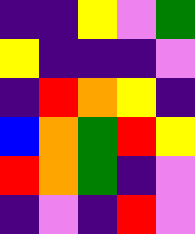[["indigo", "indigo", "yellow", "violet", "green"], ["yellow", "indigo", "indigo", "indigo", "violet"], ["indigo", "red", "orange", "yellow", "indigo"], ["blue", "orange", "green", "red", "yellow"], ["red", "orange", "green", "indigo", "violet"], ["indigo", "violet", "indigo", "red", "violet"]]